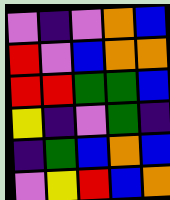[["violet", "indigo", "violet", "orange", "blue"], ["red", "violet", "blue", "orange", "orange"], ["red", "red", "green", "green", "blue"], ["yellow", "indigo", "violet", "green", "indigo"], ["indigo", "green", "blue", "orange", "blue"], ["violet", "yellow", "red", "blue", "orange"]]